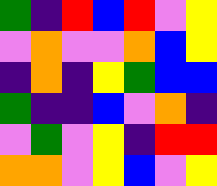[["green", "indigo", "red", "blue", "red", "violet", "yellow"], ["violet", "orange", "violet", "violet", "orange", "blue", "yellow"], ["indigo", "orange", "indigo", "yellow", "green", "blue", "blue"], ["green", "indigo", "indigo", "blue", "violet", "orange", "indigo"], ["violet", "green", "violet", "yellow", "indigo", "red", "red"], ["orange", "orange", "violet", "yellow", "blue", "violet", "yellow"]]